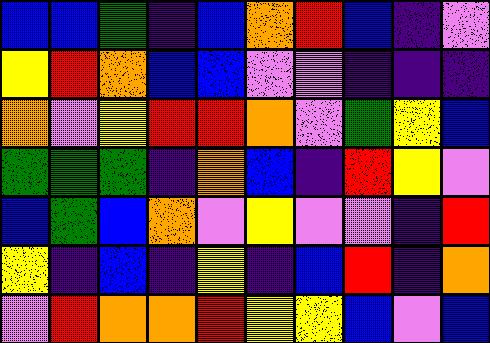[["blue", "blue", "green", "indigo", "blue", "orange", "red", "blue", "indigo", "violet"], ["yellow", "red", "orange", "blue", "blue", "violet", "violet", "indigo", "indigo", "indigo"], ["orange", "violet", "yellow", "red", "red", "orange", "violet", "green", "yellow", "blue"], ["green", "green", "green", "indigo", "orange", "blue", "indigo", "red", "yellow", "violet"], ["blue", "green", "blue", "orange", "violet", "yellow", "violet", "violet", "indigo", "red"], ["yellow", "indigo", "blue", "indigo", "yellow", "indigo", "blue", "red", "indigo", "orange"], ["violet", "red", "orange", "orange", "red", "yellow", "yellow", "blue", "violet", "blue"]]